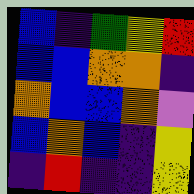[["blue", "indigo", "green", "yellow", "red"], ["blue", "blue", "orange", "orange", "indigo"], ["orange", "blue", "blue", "orange", "violet"], ["blue", "orange", "blue", "indigo", "yellow"], ["indigo", "red", "indigo", "indigo", "yellow"]]